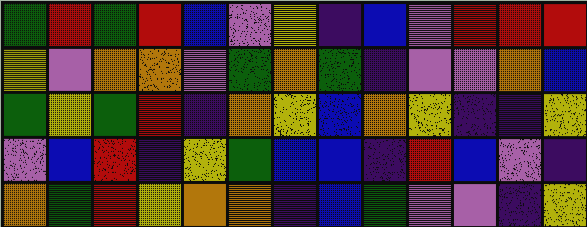[["green", "red", "green", "red", "blue", "violet", "yellow", "indigo", "blue", "violet", "red", "red", "red"], ["yellow", "violet", "orange", "orange", "violet", "green", "orange", "green", "indigo", "violet", "violet", "orange", "blue"], ["green", "yellow", "green", "red", "indigo", "orange", "yellow", "blue", "orange", "yellow", "indigo", "indigo", "yellow"], ["violet", "blue", "red", "indigo", "yellow", "green", "blue", "blue", "indigo", "red", "blue", "violet", "indigo"], ["orange", "green", "red", "yellow", "orange", "orange", "indigo", "blue", "green", "violet", "violet", "indigo", "yellow"]]